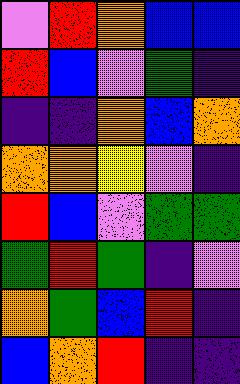[["violet", "red", "orange", "blue", "blue"], ["red", "blue", "violet", "green", "indigo"], ["indigo", "indigo", "orange", "blue", "orange"], ["orange", "orange", "yellow", "violet", "indigo"], ["red", "blue", "violet", "green", "green"], ["green", "red", "green", "indigo", "violet"], ["orange", "green", "blue", "red", "indigo"], ["blue", "orange", "red", "indigo", "indigo"]]